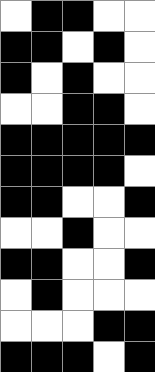[["white", "black", "black", "white", "white"], ["black", "black", "white", "black", "white"], ["black", "white", "black", "white", "white"], ["white", "white", "black", "black", "white"], ["black", "black", "black", "black", "black"], ["black", "black", "black", "black", "white"], ["black", "black", "white", "white", "black"], ["white", "white", "black", "white", "white"], ["black", "black", "white", "white", "black"], ["white", "black", "white", "white", "white"], ["white", "white", "white", "black", "black"], ["black", "black", "black", "white", "black"]]